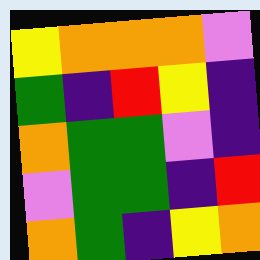[["yellow", "orange", "orange", "orange", "violet"], ["green", "indigo", "red", "yellow", "indigo"], ["orange", "green", "green", "violet", "indigo"], ["violet", "green", "green", "indigo", "red"], ["orange", "green", "indigo", "yellow", "orange"]]